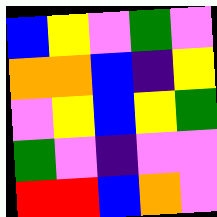[["blue", "yellow", "violet", "green", "violet"], ["orange", "orange", "blue", "indigo", "yellow"], ["violet", "yellow", "blue", "yellow", "green"], ["green", "violet", "indigo", "violet", "violet"], ["red", "red", "blue", "orange", "violet"]]